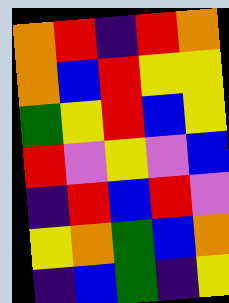[["orange", "red", "indigo", "red", "orange"], ["orange", "blue", "red", "yellow", "yellow"], ["green", "yellow", "red", "blue", "yellow"], ["red", "violet", "yellow", "violet", "blue"], ["indigo", "red", "blue", "red", "violet"], ["yellow", "orange", "green", "blue", "orange"], ["indigo", "blue", "green", "indigo", "yellow"]]